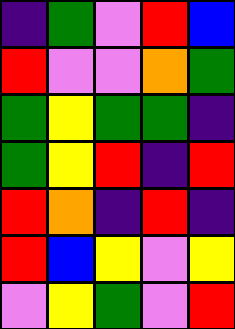[["indigo", "green", "violet", "red", "blue"], ["red", "violet", "violet", "orange", "green"], ["green", "yellow", "green", "green", "indigo"], ["green", "yellow", "red", "indigo", "red"], ["red", "orange", "indigo", "red", "indigo"], ["red", "blue", "yellow", "violet", "yellow"], ["violet", "yellow", "green", "violet", "red"]]